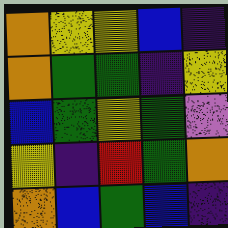[["orange", "yellow", "yellow", "blue", "indigo"], ["orange", "green", "green", "indigo", "yellow"], ["blue", "green", "yellow", "green", "violet"], ["yellow", "indigo", "red", "green", "orange"], ["orange", "blue", "green", "blue", "indigo"]]